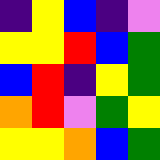[["indigo", "yellow", "blue", "indigo", "violet"], ["yellow", "yellow", "red", "blue", "green"], ["blue", "red", "indigo", "yellow", "green"], ["orange", "red", "violet", "green", "yellow"], ["yellow", "yellow", "orange", "blue", "green"]]